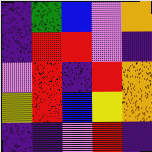[["indigo", "green", "blue", "violet", "orange"], ["indigo", "red", "red", "violet", "indigo"], ["violet", "red", "indigo", "red", "orange"], ["yellow", "red", "blue", "yellow", "orange"], ["indigo", "indigo", "violet", "red", "indigo"]]